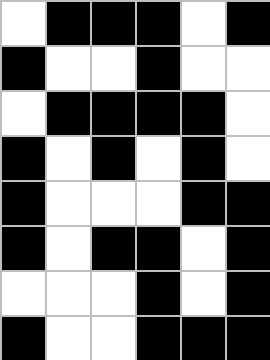[["white", "black", "black", "black", "white", "black"], ["black", "white", "white", "black", "white", "white"], ["white", "black", "black", "black", "black", "white"], ["black", "white", "black", "white", "black", "white"], ["black", "white", "white", "white", "black", "black"], ["black", "white", "black", "black", "white", "black"], ["white", "white", "white", "black", "white", "black"], ["black", "white", "white", "black", "black", "black"]]